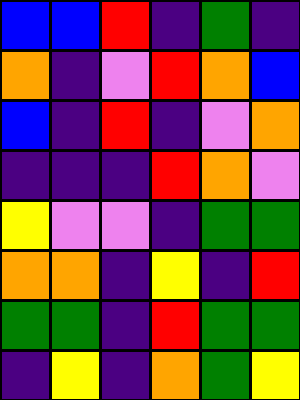[["blue", "blue", "red", "indigo", "green", "indigo"], ["orange", "indigo", "violet", "red", "orange", "blue"], ["blue", "indigo", "red", "indigo", "violet", "orange"], ["indigo", "indigo", "indigo", "red", "orange", "violet"], ["yellow", "violet", "violet", "indigo", "green", "green"], ["orange", "orange", "indigo", "yellow", "indigo", "red"], ["green", "green", "indigo", "red", "green", "green"], ["indigo", "yellow", "indigo", "orange", "green", "yellow"]]